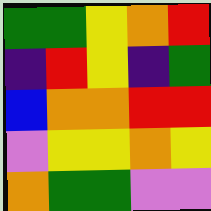[["green", "green", "yellow", "orange", "red"], ["indigo", "red", "yellow", "indigo", "green"], ["blue", "orange", "orange", "red", "red"], ["violet", "yellow", "yellow", "orange", "yellow"], ["orange", "green", "green", "violet", "violet"]]